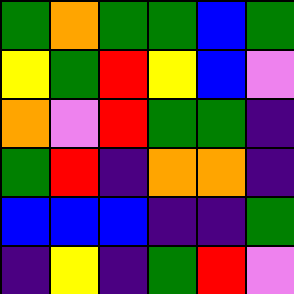[["green", "orange", "green", "green", "blue", "green"], ["yellow", "green", "red", "yellow", "blue", "violet"], ["orange", "violet", "red", "green", "green", "indigo"], ["green", "red", "indigo", "orange", "orange", "indigo"], ["blue", "blue", "blue", "indigo", "indigo", "green"], ["indigo", "yellow", "indigo", "green", "red", "violet"]]